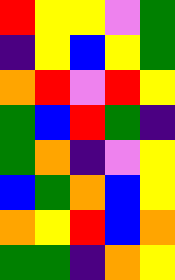[["red", "yellow", "yellow", "violet", "green"], ["indigo", "yellow", "blue", "yellow", "green"], ["orange", "red", "violet", "red", "yellow"], ["green", "blue", "red", "green", "indigo"], ["green", "orange", "indigo", "violet", "yellow"], ["blue", "green", "orange", "blue", "yellow"], ["orange", "yellow", "red", "blue", "orange"], ["green", "green", "indigo", "orange", "yellow"]]